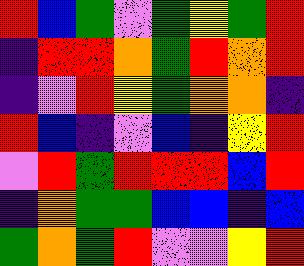[["red", "blue", "green", "violet", "green", "yellow", "green", "red"], ["indigo", "red", "red", "orange", "green", "red", "orange", "red"], ["indigo", "violet", "red", "yellow", "green", "orange", "orange", "indigo"], ["red", "blue", "indigo", "violet", "blue", "indigo", "yellow", "red"], ["violet", "red", "green", "red", "red", "red", "blue", "red"], ["indigo", "orange", "green", "green", "blue", "blue", "indigo", "blue"], ["green", "orange", "green", "red", "violet", "violet", "yellow", "red"]]